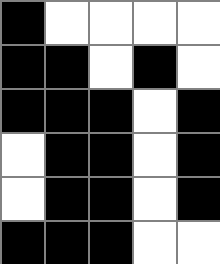[["black", "white", "white", "white", "white"], ["black", "black", "white", "black", "white"], ["black", "black", "black", "white", "black"], ["white", "black", "black", "white", "black"], ["white", "black", "black", "white", "black"], ["black", "black", "black", "white", "white"]]